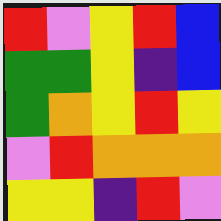[["red", "violet", "yellow", "red", "blue"], ["green", "green", "yellow", "indigo", "blue"], ["green", "orange", "yellow", "red", "yellow"], ["violet", "red", "orange", "orange", "orange"], ["yellow", "yellow", "indigo", "red", "violet"]]